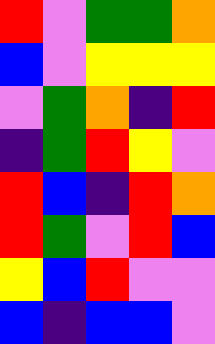[["red", "violet", "green", "green", "orange"], ["blue", "violet", "yellow", "yellow", "yellow"], ["violet", "green", "orange", "indigo", "red"], ["indigo", "green", "red", "yellow", "violet"], ["red", "blue", "indigo", "red", "orange"], ["red", "green", "violet", "red", "blue"], ["yellow", "blue", "red", "violet", "violet"], ["blue", "indigo", "blue", "blue", "violet"]]